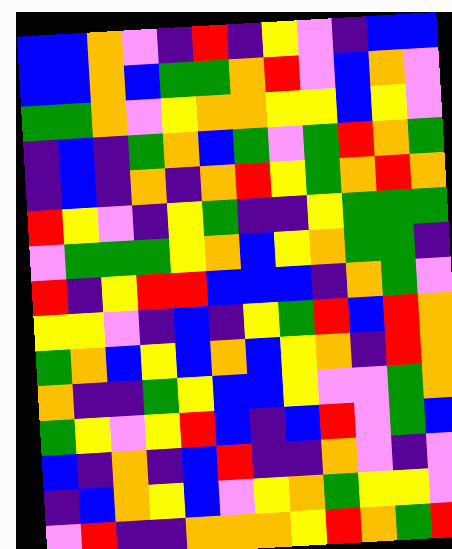[["blue", "blue", "orange", "violet", "indigo", "red", "indigo", "yellow", "violet", "indigo", "blue", "blue"], ["blue", "blue", "orange", "blue", "green", "green", "orange", "red", "violet", "blue", "orange", "violet"], ["green", "green", "orange", "violet", "yellow", "orange", "orange", "yellow", "yellow", "blue", "yellow", "violet"], ["indigo", "blue", "indigo", "green", "orange", "blue", "green", "violet", "green", "red", "orange", "green"], ["indigo", "blue", "indigo", "orange", "indigo", "orange", "red", "yellow", "green", "orange", "red", "orange"], ["red", "yellow", "violet", "indigo", "yellow", "green", "indigo", "indigo", "yellow", "green", "green", "green"], ["violet", "green", "green", "green", "yellow", "orange", "blue", "yellow", "orange", "green", "green", "indigo"], ["red", "indigo", "yellow", "red", "red", "blue", "blue", "blue", "indigo", "orange", "green", "violet"], ["yellow", "yellow", "violet", "indigo", "blue", "indigo", "yellow", "green", "red", "blue", "red", "orange"], ["green", "orange", "blue", "yellow", "blue", "orange", "blue", "yellow", "orange", "indigo", "red", "orange"], ["orange", "indigo", "indigo", "green", "yellow", "blue", "blue", "yellow", "violet", "violet", "green", "orange"], ["green", "yellow", "violet", "yellow", "red", "blue", "indigo", "blue", "red", "violet", "green", "blue"], ["blue", "indigo", "orange", "indigo", "blue", "red", "indigo", "indigo", "orange", "violet", "indigo", "violet"], ["indigo", "blue", "orange", "yellow", "blue", "violet", "yellow", "orange", "green", "yellow", "yellow", "violet"], ["violet", "red", "indigo", "indigo", "orange", "orange", "orange", "yellow", "red", "orange", "green", "red"]]